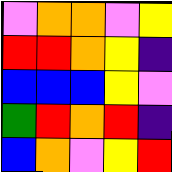[["violet", "orange", "orange", "violet", "yellow"], ["red", "red", "orange", "yellow", "indigo"], ["blue", "blue", "blue", "yellow", "violet"], ["green", "red", "orange", "red", "indigo"], ["blue", "orange", "violet", "yellow", "red"]]